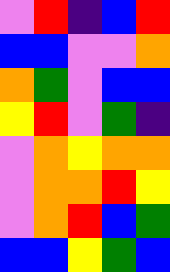[["violet", "red", "indigo", "blue", "red"], ["blue", "blue", "violet", "violet", "orange"], ["orange", "green", "violet", "blue", "blue"], ["yellow", "red", "violet", "green", "indigo"], ["violet", "orange", "yellow", "orange", "orange"], ["violet", "orange", "orange", "red", "yellow"], ["violet", "orange", "red", "blue", "green"], ["blue", "blue", "yellow", "green", "blue"]]